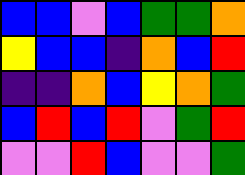[["blue", "blue", "violet", "blue", "green", "green", "orange"], ["yellow", "blue", "blue", "indigo", "orange", "blue", "red"], ["indigo", "indigo", "orange", "blue", "yellow", "orange", "green"], ["blue", "red", "blue", "red", "violet", "green", "red"], ["violet", "violet", "red", "blue", "violet", "violet", "green"]]